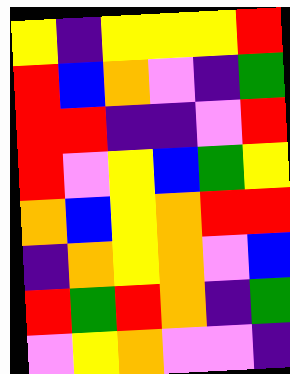[["yellow", "indigo", "yellow", "yellow", "yellow", "red"], ["red", "blue", "orange", "violet", "indigo", "green"], ["red", "red", "indigo", "indigo", "violet", "red"], ["red", "violet", "yellow", "blue", "green", "yellow"], ["orange", "blue", "yellow", "orange", "red", "red"], ["indigo", "orange", "yellow", "orange", "violet", "blue"], ["red", "green", "red", "orange", "indigo", "green"], ["violet", "yellow", "orange", "violet", "violet", "indigo"]]